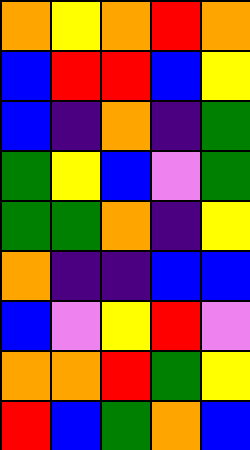[["orange", "yellow", "orange", "red", "orange"], ["blue", "red", "red", "blue", "yellow"], ["blue", "indigo", "orange", "indigo", "green"], ["green", "yellow", "blue", "violet", "green"], ["green", "green", "orange", "indigo", "yellow"], ["orange", "indigo", "indigo", "blue", "blue"], ["blue", "violet", "yellow", "red", "violet"], ["orange", "orange", "red", "green", "yellow"], ["red", "blue", "green", "orange", "blue"]]